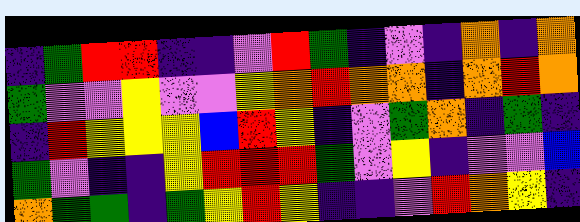[["indigo", "green", "red", "red", "indigo", "indigo", "violet", "red", "green", "indigo", "violet", "indigo", "orange", "indigo", "orange"], ["green", "violet", "violet", "yellow", "violet", "violet", "yellow", "orange", "red", "orange", "orange", "indigo", "orange", "red", "orange"], ["indigo", "red", "yellow", "yellow", "yellow", "blue", "red", "yellow", "indigo", "violet", "green", "orange", "indigo", "green", "indigo"], ["green", "violet", "indigo", "indigo", "yellow", "red", "red", "red", "green", "violet", "yellow", "indigo", "violet", "violet", "blue"], ["orange", "green", "green", "indigo", "green", "yellow", "red", "yellow", "indigo", "indigo", "violet", "red", "orange", "yellow", "indigo"]]